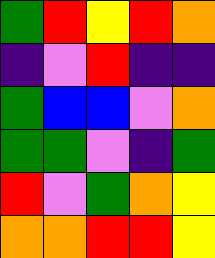[["green", "red", "yellow", "red", "orange"], ["indigo", "violet", "red", "indigo", "indigo"], ["green", "blue", "blue", "violet", "orange"], ["green", "green", "violet", "indigo", "green"], ["red", "violet", "green", "orange", "yellow"], ["orange", "orange", "red", "red", "yellow"]]